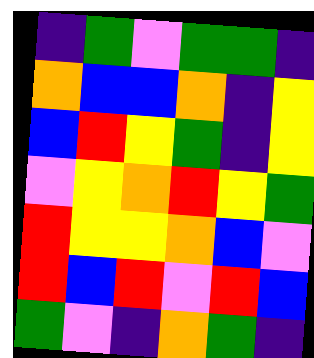[["indigo", "green", "violet", "green", "green", "indigo"], ["orange", "blue", "blue", "orange", "indigo", "yellow"], ["blue", "red", "yellow", "green", "indigo", "yellow"], ["violet", "yellow", "orange", "red", "yellow", "green"], ["red", "yellow", "yellow", "orange", "blue", "violet"], ["red", "blue", "red", "violet", "red", "blue"], ["green", "violet", "indigo", "orange", "green", "indigo"]]